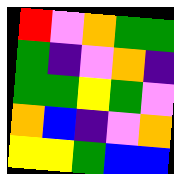[["red", "violet", "orange", "green", "green"], ["green", "indigo", "violet", "orange", "indigo"], ["green", "green", "yellow", "green", "violet"], ["orange", "blue", "indigo", "violet", "orange"], ["yellow", "yellow", "green", "blue", "blue"]]